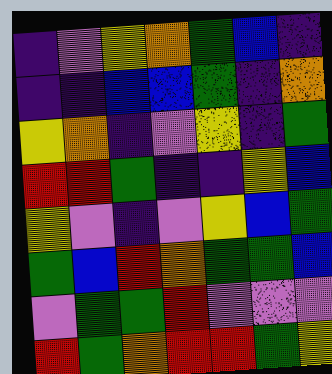[["indigo", "violet", "yellow", "orange", "green", "blue", "indigo"], ["indigo", "indigo", "blue", "blue", "green", "indigo", "orange"], ["yellow", "orange", "indigo", "violet", "yellow", "indigo", "green"], ["red", "red", "green", "indigo", "indigo", "yellow", "blue"], ["yellow", "violet", "indigo", "violet", "yellow", "blue", "green"], ["green", "blue", "red", "orange", "green", "green", "blue"], ["violet", "green", "green", "red", "violet", "violet", "violet"], ["red", "green", "orange", "red", "red", "green", "yellow"]]